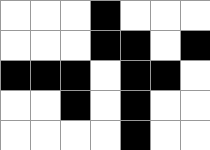[["white", "white", "white", "black", "white", "white", "white"], ["white", "white", "white", "black", "black", "white", "black"], ["black", "black", "black", "white", "black", "black", "white"], ["white", "white", "black", "white", "black", "white", "white"], ["white", "white", "white", "white", "black", "white", "white"]]